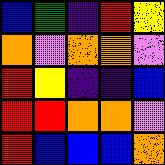[["blue", "green", "indigo", "red", "yellow"], ["orange", "violet", "orange", "orange", "violet"], ["red", "yellow", "indigo", "indigo", "blue"], ["red", "red", "orange", "orange", "violet"], ["red", "blue", "blue", "blue", "orange"]]